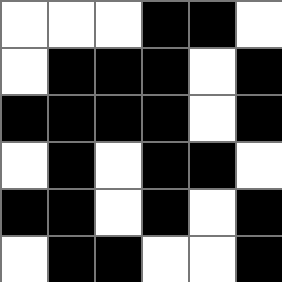[["white", "white", "white", "black", "black", "white"], ["white", "black", "black", "black", "white", "black"], ["black", "black", "black", "black", "white", "black"], ["white", "black", "white", "black", "black", "white"], ["black", "black", "white", "black", "white", "black"], ["white", "black", "black", "white", "white", "black"]]